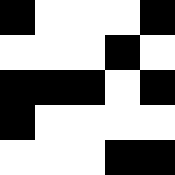[["black", "white", "white", "white", "black"], ["white", "white", "white", "black", "white"], ["black", "black", "black", "white", "black"], ["black", "white", "white", "white", "white"], ["white", "white", "white", "black", "black"]]